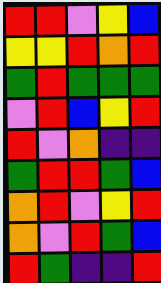[["red", "red", "violet", "yellow", "blue"], ["yellow", "yellow", "red", "orange", "red"], ["green", "red", "green", "green", "green"], ["violet", "red", "blue", "yellow", "red"], ["red", "violet", "orange", "indigo", "indigo"], ["green", "red", "red", "green", "blue"], ["orange", "red", "violet", "yellow", "red"], ["orange", "violet", "red", "green", "blue"], ["red", "green", "indigo", "indigo", "red"]]